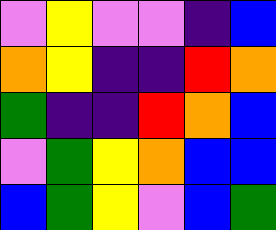[["violet", "yellow", "violet", "violet", "indigo", "blue"], ["orange", "yellow", "indigo", "indigo", "red", "orange"], ["green", "indigo", "indigo", "red", "orange", "blue"], ["violet", "green", "yellow", "orange", "blue", "blue"], ["blue", "green", "yellow", "violet", "blue", "green"]]